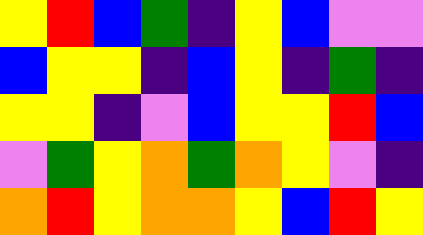[["yellow", "red", "blue", "green", "indigo", "yellow", "blue", "violet", "violet"], ["blue", "yellow", "yellow", "indigo", "blue", "yellow", "indigo", "green", "indigo"], ["yellow", "yellow", "indigo", "violet", "blue", "yellow", "yellow", "red", "blue"], ["violet", "green", "yellow", "orange", "green", "orange", "yellow", "violet", "indigo"], ["orange", "red", "yellow", "orange", "orange", "yellow", "blue", "red", "yellow"]]